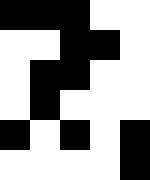[["black", "black", "black", "white", "white"], ["white", "white", "black", "black", "white"], ["white", "black", "black", "white", "white"], ["white", "black", "white", "white", "white"], ["black", "white", "black", "white", "black"], ["white", "white", "white", "white", "black"]]